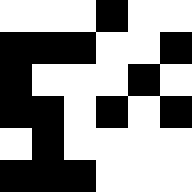[["white", "white", "white", "black", "white", "white"], ["black", "black", "black", "white", "white", "black"], ["black", "white", "white", "white", "black", "white"], ["black", "black", "white", "black", "white", "black"], ["white", "black", "white", "white", "white", "white"], ["black", "black", "black", "white", "white", "white"]]